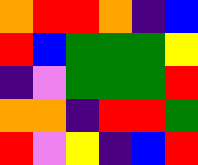[["orange", "red", "red", "orange", "indigo", "blue"], ["red", "blue", "green", "green", "green", "yellow"], ["indigo", "violet", "green", "green", "green", "red"], ["orange", "orange", "indigo", "red", "red", "green"], ["red", "violet", "yellow", "indigo", "blue", "red"]]